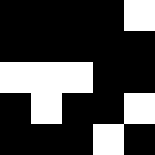[["black", "black", "black", "black", "white"], ["black", "black", "black", "black", "black"], ["white", "white", "white", "black", "black"], ["black", "white", "black", "black", "white"], ["black", "black", "black", "white", "black"]]